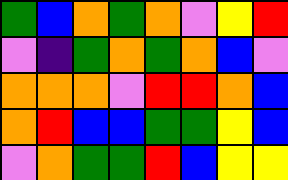[["green", "blue", "orange", "green", "orange", "violet", "yellow", "red"], ["violet", "indigo", "green", "orange", "green", "orange", "blue", "violet"], ["orange", "orange", "orange", "violet", "red", "red", "orange", "blue"], ["orange", "red", "blue", "blue", "green", "green", "yellow", "blue"], ["violet", "orange", "green", "green", "red", "blue", "yellow", "yellow"]]